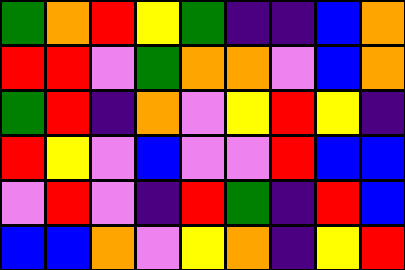[["green", "orange", "red", "yellow", "green", "indigo", "indigo", "blue", "orange"], ["red", "red", "violet", "green", "orange", "orange", "violet", "blue", "orange"], ["green", "red", "indigo", "orange", "violet", "yellow", "red", "yellow", "indigo"], ["red", "yellow", "violet", "blue", "violet", "violet", "red", "blue", "blue"], ["violet", "red", "violet", "indigo", "red", "green", "indigo", "red", "blue"], ["blue", "blue", "orange", "violet", "yellow", "orange", "indigo", "yellow", "red"]]